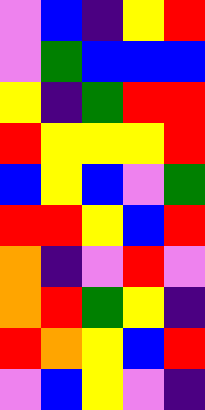[["violet", "blue", "indigo", "yellow", "red"], ["violet", "green", "blue", "blue", "blue"], ["yellow", "indigo", "green", "red", "red"], ["red", "yellow", "yellow", "yellow", "red"], ["blue", "yellow", "blue", "violet", "green"], ["red", "red", "yellow", "blue", "red"], ["orange", "indigo", "violet", "red", "violet"], ["orange", "red", "green", "yellow", "indigo"], ["red", "orange", "yellow", "blue", "red"], ["violet", "blue", "yellow", "violet", "indigo"]]